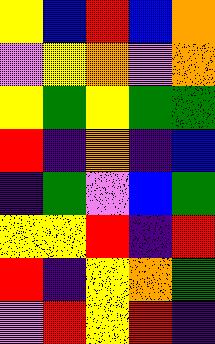[["yellow", "blue", "red", "blue", "orange"], ["violet", "yellow", "orange", "violet", "orange"], ["yellow", "green", "yellow", "green", "green"], ["red", "indigo", "orange", "indigo", "blue"], ["indigo", "green", "violet", "blue", "green"], ["yellow", "yellow", "red", "indigo", "red"], ["red", "indigo", "yellow", "orange", "green"], ["violet", "red", "yellow", "red", "indigo"]]